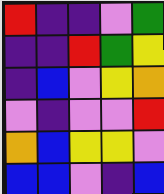[["red", "indigo", "indigo", "violet", "green"], ["indigo", "indigo", "red", "green", "yellow"], ["indigo", "blue", "violet", "yellow", "orange"], ["violet", "indigo", "violet", "violet", "red"], ["orange", "blue", "yellow", "yellow", "violet"], ["blue", "blue", "violet", "indigo", "blue"]]